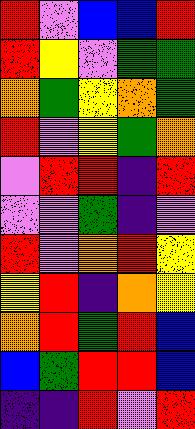[["red", "violet", "blue", "blue", "red"], ["red", "yellow", "violet", "green", "green"], ["orange", "green", "yellow", "orange", "green"], ["red", "violet", "yellow", "green", "orange"], ["violet", "red", "red", "indigo", "red"], ["violet", "violet", "green", "indigo", "violet"], ["red", "violet", "orange", "red", "yellow"], ["yellow", "red", "indigo", "orange", "yellow"], ["orange", "red", "green", "red", "blue"], ["blue", "green", "red", "red", "blue"], ["indigo", "indigo", "red", "violet", "red"]]